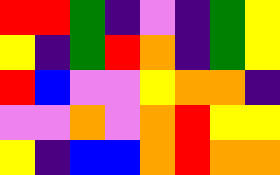[["red", "red", "green", "indigo", "violet", "indigo", "green", "yellow"], ["yellow", "indigo", "green", "red", "orange", "indigo", "green", "yellow"], ["red", "blue", "violet", "violet", "yellow", "orange", "orange", "indigo"], ["violet", "violet", "orange", "violet", "orange", "red", "yellow", "yellow"], ["yellow", "indigo", "blue", "blue", "orange", "red", "orange", "orange"]]